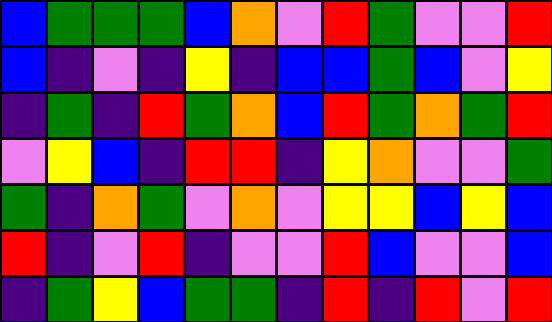[["blue", "green", "green", "green", "blue", "orange", "violet", "red", "green", "violet", "violet", "red"], ["blue", "indigo", "violet", "indigo", "yellow", "indigo", "blue", "blue", "green", "blue", "violet", "yellow"], ["indigo", "green", "indigo", "red", "green", "orange", "blue", "red", "green", "orange", "green", "red"], ["violet", "yellow", "blue", "indigo", "red", "red", "indigo", "yellow", "orange", "violet", "violet", "green"], ["green", "indigo", "orange", "green", "violet", "orange", "violet", "yellow", "yellow", "blue", "yellow", "blue"], ["red", "indigo", "violet", "red", "indigo", "violet", "violet", "red", "blue", "violet", "violet", "blue"], ["indigo", "green", "yellow", "blue", "green", "green", "indigo", "red", "indigo", "red", "violet", "red"]]